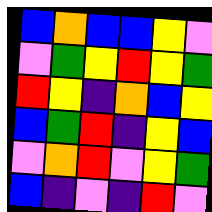[["blue", "orange", "blue", "blue", "yellow", "violet"], ["violet", "green", "yellow", "red", "yellow", "green"], ["red", "yellow", "indigo", "orange", "blue", "yellow"], ["blue", "green", "red", "indigo", "yellow", "blue"], ["violet", "orange", "red", "violet", "yellow", "green"], ["blue", "indigo", "violet", "indigo", "red", "violet"]]